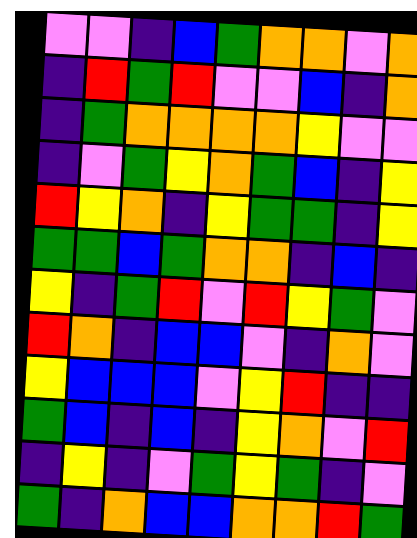[["violet", "violet", "indigo", "blue", "green", "orange", "orange", "violet", "orange"], ["indigo", "red", "green", "red", "violet", "violet", "blue", "indigo", "orange"], ["indigo", "green", "orange", "orange", "orange", "orange", "yellow", "violet", "violet"], ["indigo", "violet", "green", "yellow", "orange", "green", "blue", "indigo", "yellow"], ["red", "yellow", "orange", "indigo", "yellow", "green", "green", "indigo", "yellow"], ["green", "green", "blue", "green", "orange", "orange", "indigo", "blue", "indigo"], ["yellow", "indigo", "green", "red", "violet", "red", "yellow", "green", "violet"], ["red", "orange", "indigo", "blue", "blue", "violet", "indigo", "orange", "violet"], ["yellow", "blue", "blue", "blue", "violet", "yellow", "red", "indigo", "indigo"], ["green", "blue", "indigo", "blue", "indigo", "yellow", "orange", "violet", "red"], ["indigo", "yellow", "indigo", "violet", "green", "yellow", "green", "indigo", "violet"], ["green", "indigo", "orange", "blue", "blue", "orange", "orange", "red", "green"]]